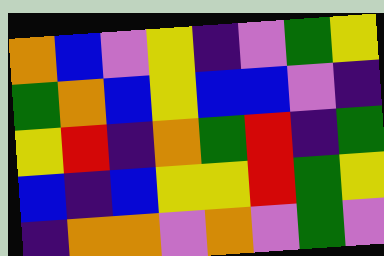[["orange", "blue", "violet", "yellow", "indigo", "violet", "green", "yellow"], ["green", "orange", "blue", "yellow", "blue", "blue", "violet", "indigo"], ["yellow", "red", "indigo", "orange", "green", "red", "indigo", "green"], ["blue", "indigo", "blue", "yellow", "yellow", "red", "green", "yellow"], ["indigo", "orange", "orange", "violet", "orange", "violet", "green", "violet"]]